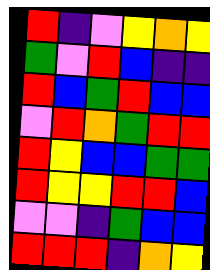[["red", "indigo", "violet", "yellow", "orange", "yellow"], ["green", "violet", "red", "blue", "indigo", "indigo"], ["red", "blue", "green", "red", "blue", "blue"], ["violet", "red", "orange", "green", "red", "red"], ["red", "yellow", "blue", "blue", "green", "green"], ["red", "yellow", "yellow", "red", "red", "blue"], ["violet", "violet", "indigo", "green", "blue", "blue"], ["red", "red", "red", "indigo", "orange", "yellow"]]